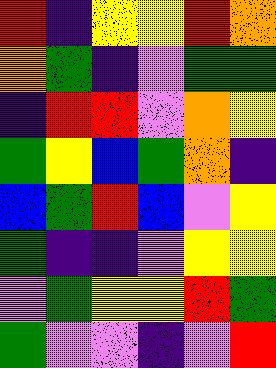[["red", "indigo", "yellow", "yellow", "red", "orange"], ["orange", "green", "indigo", "violet", "green", "green"], ["indigo", "red", "red", "violet", "orange", "yellow"], ["green", "yellow", "blue", "green", "orange", "indigo"], ["blue", "green", "red", "blue", "violet", "yellow"], ["green", "indigo", "indigo", "violet", "yellow", "yellow"], ["violet", "green", "yellow", "yellow", "red", "green"], ["green", "violet", "violet", "indigo", "violet", "red"]]